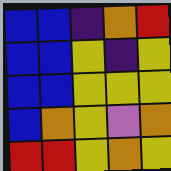[["blue", "blue", "indigo", "orange", "red"], ["blue", "blue", "yellow", "indigo", "yellow"], ["blue", "blue", "yellow", "yellow", "yellow"], ["blue", "orange", "yellow", "violet", "orange"], ["red", "red", "yellow", "orange", "yellow"]]